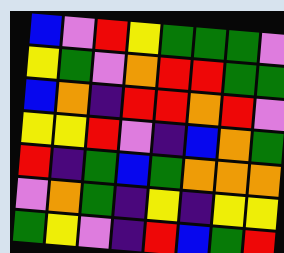[["blue", "violet", "red", "yellow", "green", "green", "green", "violet"], ["yellow", "green", "violet", "orange", "red", "red", "green", "green"], ["blue", "orange", "indigo", "red", "red", "orange", "red", "violet"], ["yellow", "yellow", "red", "violet", "indigo", "blue", "orange", "green"], ["red", "indigo", "green", "blue", "green", "orange", "orange", "orange"], ["violet", "orange", "green", "indigo", "yellow", "indigo", "yellow", "yellow"], ["green", "yellow", "violet", "indigo", "red", "blue", "green", "red"]]